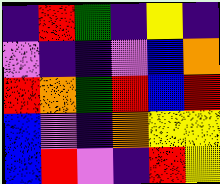[["indigo", "red", "green", "indigo", "yellow", "indigo"], ["violet", "indigo", "indigo", "violet", "blue", "orange"], ["red", "orange", "green", "red", "blue", "red"], ["blue", "violet", "indigo", "orange", "yellow", "yellow"], ["blue", "red", "violet", "indigo", "red", "yellow"]]